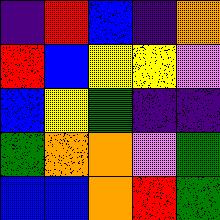[["indigo", "red", "blue", "indigo", "orange"], ["red", "blue", "yellow", "yellow", "violet"], ["blue", "yellow", "green", "indigo", "indigo"], ["green", "orange", "orange", "violet", "green"], ["blue", "blue", "orange", "red", "green"]]